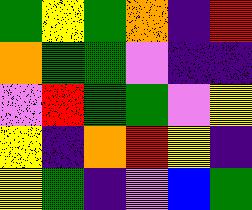[["green", "yellow", "green", "orange", "indigo", "red"], ["orange", "green", "green", "violet", "indigo", "indigo"], ["violet", "red", "green", "green", "violet", "yellow"], ["yellow", "indigo", "orange", "red", "yellow", "indigo"], ["yellow", "green", "indigo", "violet", "blue", "green"]]